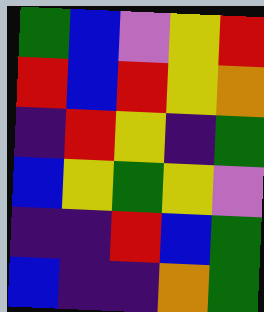[["green", "blue", "violet", "yellow", "red"], ["red", "blue", "red", "yellow", "orange"], ["indigo", "red", "yellow", "indigo", "green"], ["blue", "yellow", "green", "yellow", "violet"], ["indigo", "indigo", "red", "blue", "green"], ["blue", "indigo", "indigo", "orange", "green"]]